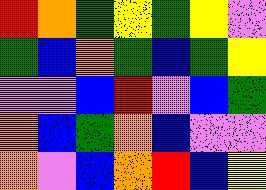[["red", "orange", "green", "yellow", "green", "yellow", "violet"], ["green", "blue", "orange", "green", "blue", "green", "yellow"], ["violet", "violet", "blue", "red", "violet", "blue", "green"], ["orange", "blue", "green", "orange", "blue", "violet", "violet"], ["orange", "violet", "blue", "orange", "red", "blue", "yellow"]]